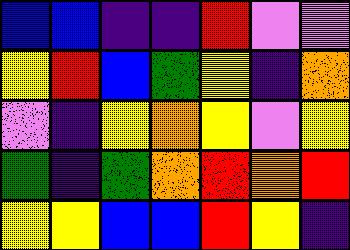[["blue", "blue", "indigo", "indigo", "red", "violet", "violet"], ["yellow", "red", "blue", "green", "yellow", "indigo", "orange"], ["violet", "indigo", "yellow", "orange", "yellow", "violet", "yellow"], ["green", "indigo", "green", "orange", "red", "orange", "red"], ["yellow", "yellow", "blue", "blue", "red", "yellow", "indigo"]]